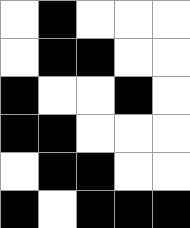[["white", "black", "white", "white", "white"], ["white", "black", "black", "white", "white"], ["black", "white", "white", "black", "white"], ["black", "black", "white", "white", "white"], ["white", "black", "black", "white", "white"], ["black", "white", "black", "black", "black"]]